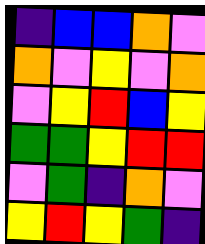[["indigo", "blue", "blue", "orange", "violet"], ["orange", "violet", "yellow", "violet", "orange"], ["violet", "yellow", "red", "blue", "yellow"], ["green", "green", "yellow", "red", "red"], ["violet", "green", "indigo", "orange", "violet"], ["yellow", "red", "yellow", "green", "indigo"]]